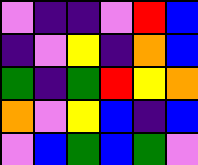[["violet", "indigo", "indigo", "violet", "red", "blue"], ["indigo", "violet", "yellow", "indigo", "orange", "blue"], ["green", "indigo", "green", "red", "yellow", "orange"], ["orange", "violet", "yellow", "blue", "indigo", "blue"], ["violet", "blue", "green", "blue", "green", "violet"]]